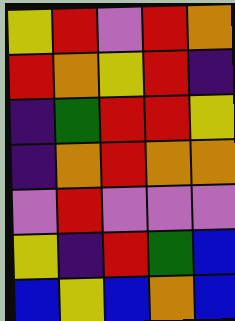[["yellow", "red", "violet", "red", "orange"], ["red", "orange", "yellow", "red", "indigo"], ["indigo", "green", "red", "red", "yellow"], ["indigo", "orange", "red", "orange", "orange"], ["violet", "red", "violet", "violet", "violet"], ["yellow", "indigo", "red", "green", "blue"], ["blue", "yellow", "blue", "orange", "blue"]]